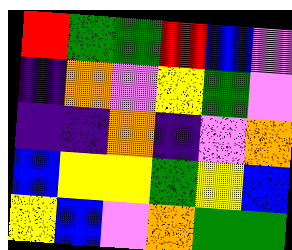[["red", "green", "green", "red", "blue", "violet"], ["indigo", "orange", "violet", "yellow", "green", "violet"], ["indigo", "indigo", "orange", "indigo", "violet", "orange"], ["blue", "yellow", "yellow", "green", "yellow", "blue"], ["yellow", "blue", "violet", "orange", "green", "green"]]